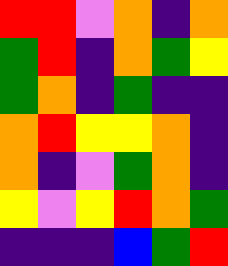[["red", "red", "violet", "orange", "indigo", "orange"], ["green", "red", "indigo", "orange", "green", "yellow"], ["green", "orange", "indigo", "green", "indigo", "indigo"], ["orange", "red", "yellow", "yellow", "orange", "indigo"], ["orange", "indigo", "violet", "green", "orange", "indigo"], ["yellow", "violet", "yellow", "red", "orange", "green"], ["indigo", "indigo", "indigo", "blue", "green", "red"]]